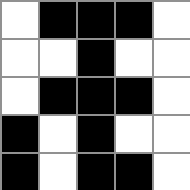[["white", "black", "black", "black", "white"], ["white", "white", "black", "white", "white"], ["white", "black", "black", "black", "white"], ["black", "white", "black", "white", "white"], ["black", "white", "black", "black", "white"]]